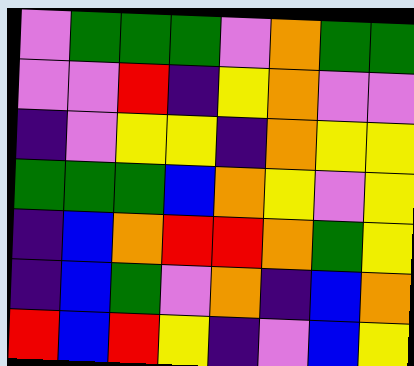[["violet", "green", "green", "green", "violet", "orange", "green", "green"], ["violet", "violet", "red", "indigo", "yellow", "orange", "violet", "violet"], ["indigo", "violet", "yellow", "yellow", "indigo", "orange", "yellow", "yellow"], ["green", "green", "green", "blue", "orange", "yellow", "violet", "yellow"], ["indigo", "blue", "orange", "red", "red", "orange", "green", "yellow"], ["indigo", "blue", "green", "violet", "orange", "indigo", "blue", "orange"], ["red", "blue", "red", "yellow", "indigo", "violet", "blue", "yellow"]]